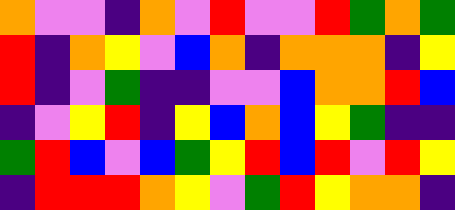[["orange", "violet", "violet", "indigo", "orange", "violet", "red", "violet", "violet", "red", "green", "orange", "green"], ["red", "indigo", "orange", "yellow", "violet", "blue", "orange", "indigo", "orange", "orange", "orange", "indigo", "yellow"], ["red", "indigo", "violet", "green", "indigo", "indigo", "violet", "violet", "blue", "orange", "orange", "red", "blue"], ["indigo", "violet", "yellow", "red", "indigo", "yellow", "blue", "orange", "blue", "yellow", "green", "indigo", "indigo"], ["green", "red", "blue", "violet", "blue", "green", "yellow", "red", "blue", "red", "violet", "red", "yellow"], ["indigo", "red", "red", "red", "orange", "yellow", "violet", "green", "red", "yellow", "orange", "orange", "indigo"]]